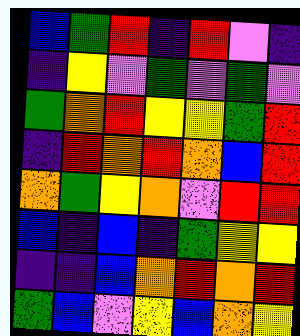[["blue", "green", "red", "indigo", "red", "violet", "indigo"], ["indigo", "yellow", "violet", "green", "violet", "green", "violet"], ["green", "orange", "red", "yellow", "yellow", "green", "red"], ["indigo", "red", "orange", "red", "orange", "blue", "red"], ["orange", "green", "yellow", "orange", "violet", "red", "red"], ["blue", "indigo", "blue", "indigo", "green", "yellow", "yellow"], ["indigo", "indigo", "blue", "orange", "red", "orange", "red"], ["green", "blue", "violet", "yellow", "blue", "orange", "yellow"]]